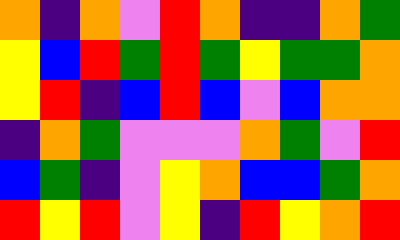[["orange", "indigo", "orange", "violet", "red", "orange", "indigo", "indigo", "orange", "green"], ["yellow", "blue", "red", "green", "red", "green", "yellow", "green", "green", "orange"], ["yellow", "red", "indigo", "blue", "red", "blue", "violet", "blue", "orange", "orange"], ["indigo", "orange", "green", "violet", "violet", "violet", "orange", "green", "violet", "red"], ["blue", "green", "indigo", "violet", "yellow", "orange", "blue", "blue", "green", "orange"], ["red", "yellow", "red", "violet", "yellow", "indigo", "red", "yellow", "orange", "red"]]